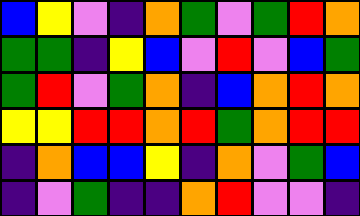[["blue", "yellow", "violet", "indigo", "orange", "green", "violet", "green", "red", "orange"], ["green", "green", "indigo", "yellow", "blue", "violet", "red", "violet", "blue", "green"], ["green", "red", "violet", "green", "orange", "indigo", "blue", "orange", "red", "orange"], ["yellow", "yellow", "red", "red", "orange", "red", "green", "orange", "red", "red"], ["indigo", "orange", "blue", "blue", "yellow", "indigo", "orange", "violet", "green", "blue"], ["indigo", "violet", "green", "indigo", "indigo", "orange", "red", "violet", "violet", "indigo"]]